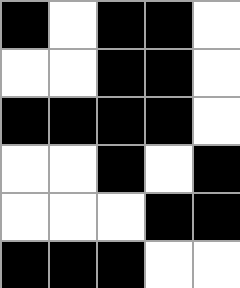[["black", "white", "black", "black", "white"], ["white", "white", "black", "black", "white"], ["black", "black", "black", "black", "white"], ["white", "white", "black", "white", "black"], ["white", "white", "white", "black", "black"], ["black", "black", "black", "white", "white"]]